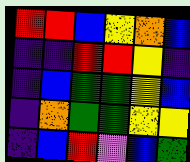[["red", "red", "blue", "yellow", "orange", "blue"], ["indigo", "indigo", "red", "red", "yellow", "indigo"], ["indigo", "blue", "green", "green", "yellow", "blue"], ["indigo", "orange", "green", "green", "yellow", "yellow"], ["indigo", "blue", "red", "violet", "blue", "green"]]